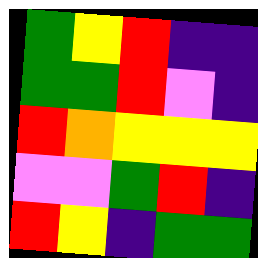[["green", "yellow", "red", "indigo", "indigo"], ["green", "green", "red", "violet", "indigo"], ["red", "orange", "yellow", "yellow", "yellow"], ["violet", "violet", "green", "red", "indigo"], ["red", "yellow", "indigo", "green", "green"]]